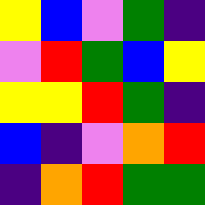[["yellow", "blue", "violet", "green", "indigo"], ["violet", "red", "green", "blue", "yellow"], ["yellow", "yellow", "red", "green", "indigo"], ["blue", "indigo", "violet", "orange", "red"], ["indigo", "orange", "red", "green", "green"]]